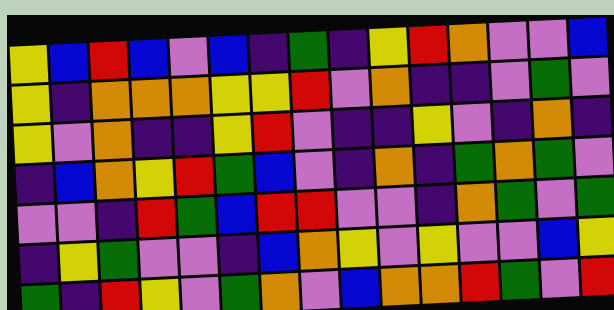[["yellow", "blue", "red", "blue", "violet", "blue", "indigo", "green", "indigo", "yellow", "red", "orange", "violet", "violet", "blue"], ["yellow", "indigo", "orange", "orange", "orange", "yellow", "yellow", "red", "violet", "orange", "indigo", "indigo", "violet", "green", "violet"], ["yellow", "violet", "orange", "indigo", "indigo", "yellow", "red", "violet", "indigo", "indigo", "yellow", "violet", "indigo", "orange", "indigo"], ["indigo", "blue", "orange", "yellow", "red", "green", "blue", "violet", "indigo", "orange", "indigo", "green", "orange", "green", "violet"], ["violet", "violet", "indigo", "red", "green", "blue", "red", "red", "violet", "violet", "indigo", "orange", "green", "violet", "green"], ["indigo", "yellow", "green", "violet", "violet", "indigo", "blue", "orange", "yellow", "violet", "yellow", "violet", "violet", "blue", "yellow"], ["green", "indigo", "red", "yellow", "violet", "green", "orange", "violet", "blue", "orange", "orange", "red", "green", "violet", "red"]]